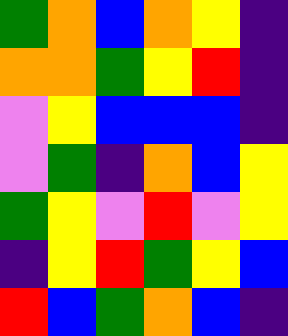[["green", "orange", "blue", "orange", "yellow", "indigo"], ["orange", "orange", "green", "yellow", "red", "indigo"], ["violet", "yellow", "blue", "blue", "blue", "indigo"], ["violet", "green", "indigo", "orange", "blue", "yellow"], ["green", "yellow", "violet", "red", "violet", "yellow"], ["indigo", "yellow", "red", "green", "yellow", "blue"], ["red", "blue", "green", "orange", "blue", "indigo"]]